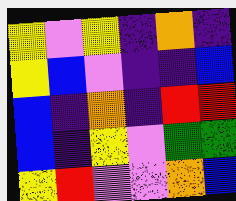[["yellow", "violet", "yellow", "indigo", "orange", "indigo"], ["yellow", "blue", "violet", "indigo", "indigo", "blue"], ["blue", "indigo", "orange", "indigo", "red", "red"], ["blue", "indigo", "yellow", "violet", "green", "green"], ["yellow", "red", "violet", "violet", "orange", "blue"]]